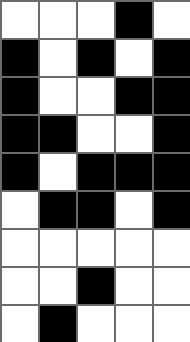[["white", "white", "white", "black", "white"], ["black", "white", "black", "white", "black"], ["black", "white", "white", "black", "black"], ["black", "black", "white", "white", "black"], ["black", "white", "black", "black", "black"], ["white", "black", "black", "white", "black"], ["white", "white", "white", "white", "white"], ["white", "white", "black", "white", "white"], ["white", "black", "white", "white", "white"]]